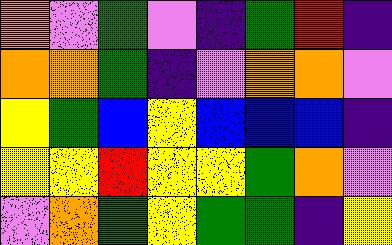[["orange", "violet", "green", "violet", "indigo", "green", "red", "indigo"], ["orange", "orange", "green", "indigo", "violet", "orange", "orange", "violet"], ["yellow", "green", "blue", "yellow", "blue", "blue", "blue", "indigo"], ["yellow", "yellow", "red", "yellow", "yellow", "green", "orange", "violet"], ["violet", "orange", "green", "yellow", "green", "green", "indigo", "yellow"]]